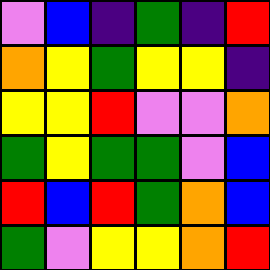[["violet", "blue", "indigo", "green", "indigo", "red"], ["orange", "yellow", "green", "yellow", "yellow", "indigo"], ["yellow", "yellow", "red", "violet", "violet", "orange"], ["green", "yellow", "green", "green", "violet", "blue"], ["red", "blue", "red", "green", "orange", "blue"], ["green", "violet", "yellow", "yellow", "orange", "red"]]